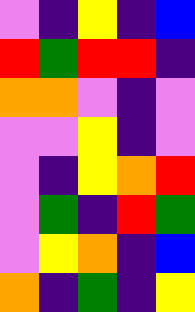[["violet", "indigo", "yellow", "indigo", "blue"], ["red", "green", "red", "red", "indigo"], ["orange", "orange", "violet", "indigo", "violet"], ["violet", "violet", "yellow", "indigo", "violet"], ["violet", "indigo", "yellow", "orange", "red"], ["violet", "green", "indigo", "red", "green"], ["violet", "yellow", "orange", "indigo", "blue"], ["orange", "indigo", "green", "indigo", "yellow"]]